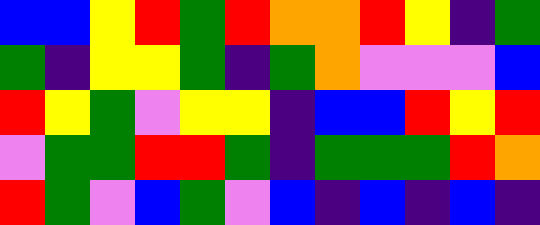[["blue", "blue", "yellow", "red", "green", "red", "orange", "orange", "red", "yellow", "indigo", "green"], ["green", "indigo", "yellow", "yellow", "green", "indigo", "green", "orange", "violet", "violet", "violet", "blue"], ["red", "yellow", "green", "violet", "yellow", "yellow", "indigo", "blue", "blue", "red", "yellow", "red"], ["violet", "green", "green", "red", "red", "green", "indigo", "green", "green", "green", "red", "orange"], ["red", "green", "violet", "blue", "green", "violet", "blue", "indigo", "blue", "indigo", "blue", "indigo"]]